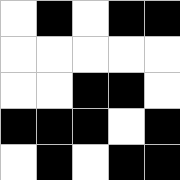[["white", "black", "white", "black", "black"], ["white", "white", "white", "white", "white"], ["white", "white", "black", "black", "white"], ["black", "black", "black", "white", "black"], ["white", "black", "white", "black", "black"]]